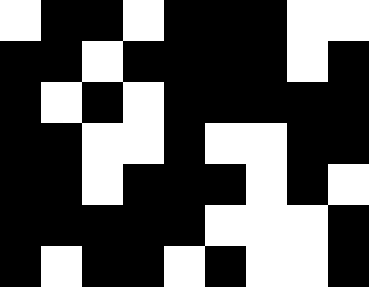[["white", "black", "black", "white", "black", "black", "black", "white", "white"], ["black", "black", "white", "black", "black", "black", "black", "white", "black"], ["black", "white", "black", "white", "black", "black", "black", "black", "black"], ["black", "black", "white", "white", "black", "white", "white", "black", "black"], ["black", "black", "white", "black", "black", "black", "white", "black", "white"], ["black", "black", "black", "black", "black", "white", "white", "white", "black"], ["black", "white", "black", "black", "white", "black", "white", "white", "black"]]